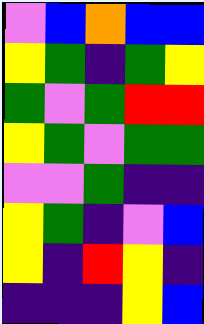[["violet", "blue", "orange", "blue", "blue"], ["yellow", "green", "indigo", "green", "yellow"], ["green", "violet", "green", "red", "red"], ["yellow", "green", "violet", "green", "green"], ["violet", "violet", "green", "indigo", "indigo"], ["yellow", "green", "indigo", "violet", "blue"], ["yellow", "indigo", "red", "yellow", "indigo"], ["indigo", "indigo", "indigo", "yellow", "blue"]]